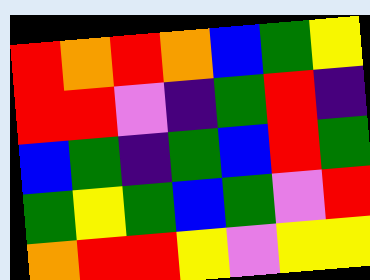[["red", "orange", "red", "orange", "blue", "green", "yellow"], ["red", "red", "violet", "indigo", "green", "red", "indigo"], ["blue", "green", "indigo", "green", "blue", "red", "green"], ["green", "yellow", "green", "blue", "green", "violet", "red"], ["orange", "red", "red", "yellow", "violet", "yellow", "yellow"]]